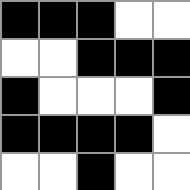[["black", "black", "black", "white", "white"], ["white", "white", "black", "black", "black"], ["black", "white", "white", "white", "black"], ["black", "black", "black", "black", "white"], ["white", "white", "black", "white", "white"]]